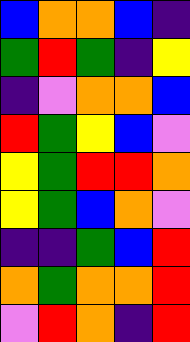[["blue", "orange", "orange", "blue", "indigo"], ["green", "red", "green", "indigo", "yellow"], ["indigo", "violet", "orange", "orange", "blue"], ["red", "green", "yellow", "blue", "violet"], ["yellow", "green", "red", "red", "orange"], ["yellow", "green", "blue", "orange", "violet"], ["indigo", "indigo", "green", "blue", "red"], ["orange", "green", "orange", "orange", "red"], ["violet", "red", "orange", "indigo", "red"]]